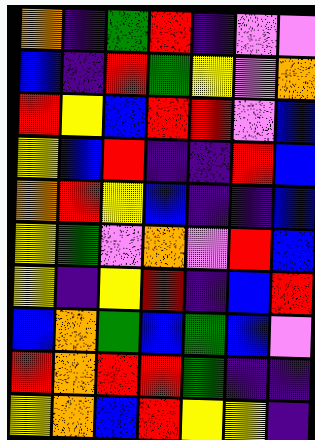[["orange", "indigo", "green", "red", "indigo", "violet", "violet"], ["blue", "indigo", "red", "green", "yellow", "violet", "orange"], ["red", "yellow", "blue", "red", "red", "violet", "blue"], ["yellow", "blue", "red", "indigo", "indigo", "red", "blue"], ["orange", "red", "yellow", "blue", "indigo", "indigo", "blue"], ["yellow", "green", "violet", "orange", "violet", "red", "blue"], ["yellow", "indigo", "yellow", "red", "indigo", "blue", "red"], ["blue", "orange", "green", "blue", "green", "blue", "violet"], ["red", "orange", "red", "red", "green", "indigo", "indigo"], ["yellow", "orange", "blue", "red", "yellow", "yellow", "indigo"]]